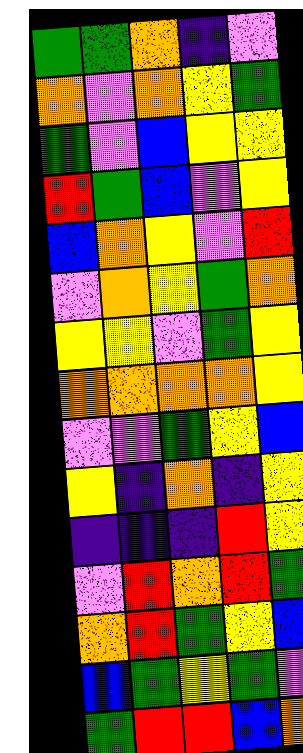[["green", "green", "orange", "indigo", "violet"], ["orange", "violet", "orange", "yellow", "green"], ["green", "violet", "blue", "yellow", "yellow"], ["red", "green", "blue", "violet", "yellow"], ["blue", "orange", "yellow", "violet", "red"], ["violet", "orange", "yellow", "green", "orange"], ["yellow", "yellow", "violet", "green", "yellow"], ["orange", "orange", "orange", "orange", "yellow"], ["violet", "violet", "green", "yellow", "blue"], ["yellow", "indigo", "orange", "indigo", "yellow"], ["indigo", "indigo", "indigo", "red", "yellow"], ["violet", "red", "orange", "red", "green"], ["orange", "red", "green", "yellow", "blue"], ["blue", "green", "yellow", "green", "violet"], ["green", "red", "red", "blue", "orange"]]